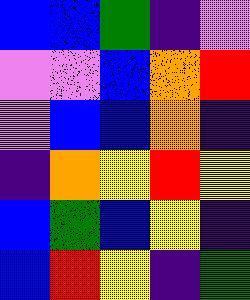[["blue", "blue", "green", "indigo", "violet"], ["violet", "violet", "blue", "orange", "red"], ["violet", "blue", "blue", "orange", "indigo"], ["indigo", "orange", "yellow", "red", "yellow"], ["blue", "green", "blue", "yellow", "indigo"], ["blue", "red", "yellow", "indigo", "green"]]